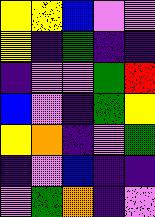[["yellow", "yellow", "blue", "violet", "violet"], ["yellow", "indigo", "green", "indigo", "indigo"], ["indigo", "violet", "violet", "green", "red"], ["blue", "violet", "indigo", "green", "yellow"], ["yellow", "orange", "indigo", "violet", "green"], ["indigo", "violet", "blue", "indigo", "indigo"], ["violet", "green", "orange", "indigo", "violet"]]